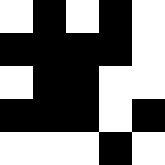[["white", "black", "white", "black", "white"], ["black", "black", "black", "black", "white"], ["white", "black", "black", "white", "white"], ["black", "black", "black", "white", "black"], ["white", "white", "white", "black", "white"]]